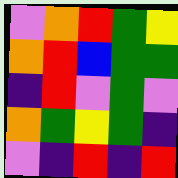[["violet", "orange", "red", "green", "yellow"], ["orange", "red", "blue", "green", "green"], ["indigo", "red", "violet", "green", "violet"], ["orange", "green", "yellow", "green", "indigo"], ["violet", "indigo", "red", "indigo", "red"]]